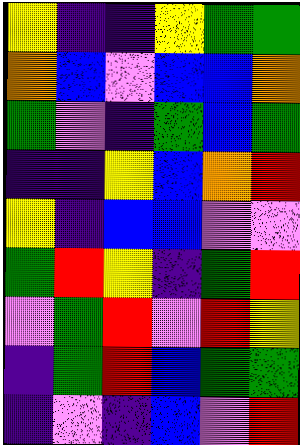[["yellow", "indigo", "indigo", "yellow", "green", "green"], ["orange", "blue", "violet", "blue", "blue", "orange"], ["green", "violet", "indigo", "green", "blue", "green"], ["indigo", "indigo", "yellow", "blue", "orange", "red"], ["yellow", "indigo", "blue", "blue", "violet", "violet"], ["green", "red", "yellow", "indigo", "green", "red"], ["violet", "green", "red", "violet", "red", "yellow"], ["indigo", "green", "red", "blue", "green", "green"], ["indigo", "violet", "indigo", "blue", "violet", "red"]]